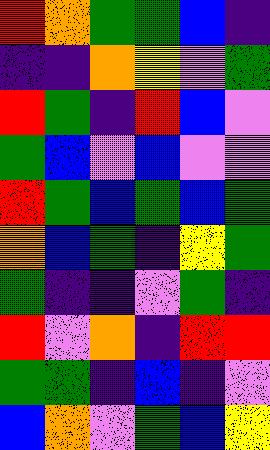[["red", "orange", "green", "green", "blue", "indigo"], ["indigo", "indigo", "orange", "yellow", "violet", "green"], ["red", "green", "indigo", "red", "blue", "violet"], ["green", "blue", "violet", "blue", "violet", "violet"], ["red", "green", "blue", "green", "blue", "green"], ["orange", "blue", "green", "indigo", "yellow", "green"], ["green", "indigo", "indigo", "violet", "green", "indigo"], ["red", "violet", "orange", "indigo", "red", "red"], ["green", "green", "indigo", "blue", "indigo", "violet"], ["blue", "orange", "violet", "green", "blue", "yellow"]]